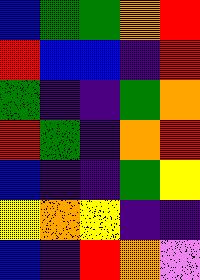[["blue", "green", "green", "orange", "red"], ["red", "blue", "blue", "indigo", "red"], ["green", "indigo", "indigo", "green", "orange"], ["red", "green", "indigo", "orange", "red"], ["blue", "indigo", "indigo", "green", "yellow"], ["yellow", "orange", "yellow", "indigo", "indigo"], ["blue", "indigo", "red", "orange", "violet"]]